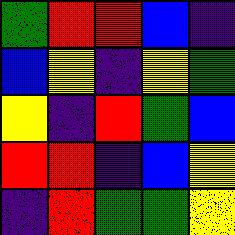[["green", "red", "red", "blue", "indigo"], ["blue", "yellow", "indigo", "yellow", "green"], ["yellow", "indigo", "red", "green", "blue"], ["red", "red", "indigo", "blue", "yellow"], ["indigo", "red", "green", "green", "yellow"]]